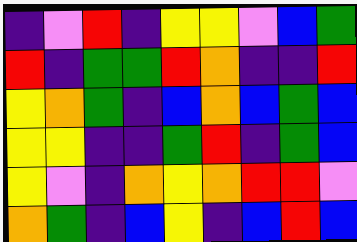[["indigo", "violet", "red", "indigo", "yellow", "yellow", "violet", "blue", "green"], ["red", "indigo", "green", "green", "red", "orange", "indigo", "indigo", "red"], ["yellow", "orange", "green", "indigo", "blue", "orange", "blue", "green", "blue"], ["yellow", "yellow", "indigo", "indigo", "green", "red", "indigo", "green", "blue"], ["yellow", "violet", "indigo", "orange", "yellow", "orange", "red", "red", "violet"], ["orange", "green", "indigo", "blue", "yellow", "indigo", "blue", "red", "blue"]]